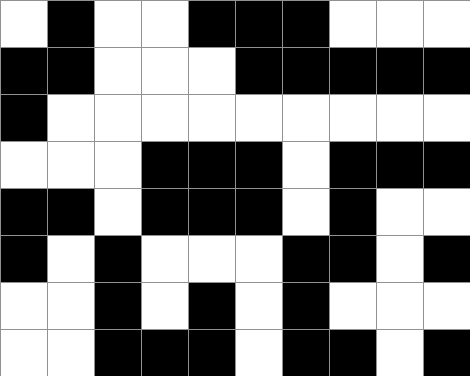[["white", "black", "white", "white", "black", "black", "black", "white", "white", "white"], ["black", "black", "white", "white", "white", "black", "black", "black", "black", "black"], ["black", "white", "white", "white", "white", "white", "white", "white", "white", "white"], ["white", "white", "white", "black", "black", "black", "white", "black", "black", "black"], ["black", "black", "white", "black", "black", "black", "white", "black", "white", "white"], ["black", "white", "black", "white", "white", "white", "black", "black", "white", "black"], ["white", "white", "black", "white", "black", "white", "black", "white", "white", "white"], ["white", "white", "black", "black", "black", "white", "black", "black", "white", "black"]]